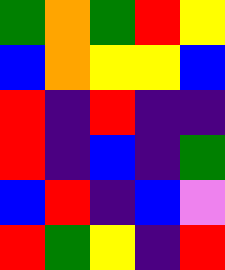[["green", "orange", "green", "red", "yellow"], ["blue", "orange", "yellow", "yellow", "blue"], ["red", "indigo", "red", "indigo", "indigo"], ["red", "indigo", "blue", "indigo", "green"], ["blue", "red", "indigo", "blue", "violet"], ["red", "green", "yellow", "indigo", "red"]]